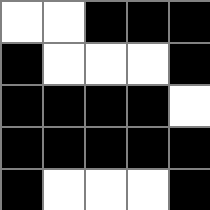[["white", "white", "black", "black", "black"], ["black", "white", "white", "white", "black"], ["black", "black", "black", "black", "white"], ["black", "black", "black", "black", "black"], ["black", "white", "white", "white", "black"]]